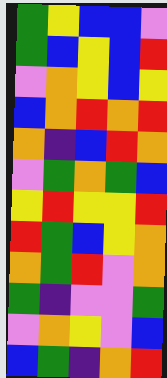[["green", "yellow", "blue", "blue", "violet"], ["green", "blue", "yellow", "blue", "red"], ["violet", "orange", "yellow", "blue", "yellow"], ["blue", "orange", "red", "orange", "red"], ["orange", "indigo", "blue", "red", "orange"], ["violet", "green", "orange", "green", "blue"], ["yellow", "red", "yellow", "yellow", "red"], ["red", "green", "blue", "yellow", "orange"], ["orange", "green", "red", "violet", "orange"], ["green", "indigo", "violet", "violet", "green"], ["violet", "orange", "yellow", "violet", "blue"], ["blue", "green", "indigo", "orange", "red"]]